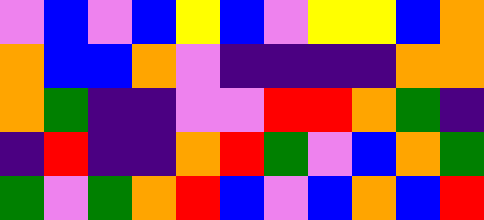[["violet", "blue", "violet", "blue", "yellow", "blue", "violet", "yellow", "yellow", "blue", "orange"], ["orange", "blue", "blue", "orange", "violet", "indigo", "indigo", "indigo", "indigo", "orange", "orange"], ["orange", "green", "indigo", "indigo", "violet", "violet", "red", "red", "orange", "green", "indigo"], ["indigo", "red", "indigo", "indigo", "orange", "red", "green", "violet", "blue", "orange", "green"], ["green", "violet", "green", "orange", "red", "blue", "violet", "blue", "orange", "blue", "red"]]